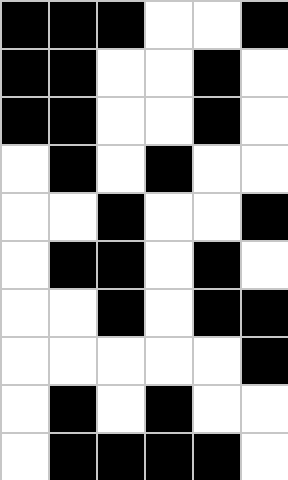[["black", "black", "black", "white", "white", "black"], ["black", "black", "white", "white", "black", "white"], ["black", "black", "white", "white", "black", "white"], ["white", "black", "white", "black", "white", "white"], ["white", "white", "black", "white", "white", "black"], ["white", "black", "black", "white", "black", "white"], ["white", "white", "black", "white", "black", "black"], ["white", "white", "white", "white", "white", "black"], ["white", "black", "white", "black", "white", "white"], ["white", "black", "black", "black", "black", "white"]]